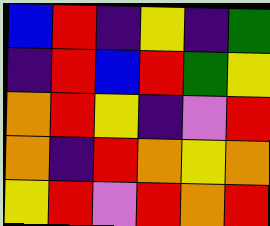[["blue", "red", "indigo", "yellow", "indigo", "green"], ["indigo", "red", "blue", "red", "green", "yellow"], ["orange", "red", "yellow", "indigo", "violet", "red"], ["orange", "indigo", "red", "orange", "yellow", "orange"], ["yellow", "red", "violet", "red", "orange", "red"]]